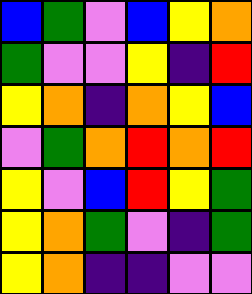[["blue", "green", "violet", "blue", "yellow", "orange"], ["green", "violet", "violet", "yellow", "indigo", "red"], ["yellow", "orange", "indigo", "orange", "yellow", "blue"], ["violet", "green", "orange", "red", "orange", "red"], ["yellow", "violet", "blue", "red", "yellow", "green"], ["yellow", "orange", "green", "violet", "indigo", "green"], ["yellow", "orange", "indigo", "indigo", "violet", "violet"]]